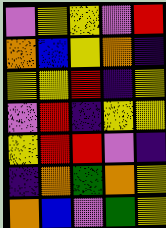[["violet", "yellow", "yellow", "violet", "red"], ["orange", "blue", "yellow", "orange", "indigo"], ["yellow", "yellow", "red", "indigo", "yellow"], ["violet", "red", "indigo", "yellow", "yellow"], ["yellow", "red", "red", "violet", "indigo"], ["indigo", "orange", "green", "orange", "yellow"], ["orange", "blue", "violet", "green", "yellow"]]